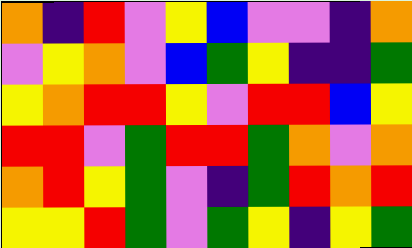[["orange", "indigo", "red", "violet", "yellow", "blue", "violet", "violet", "indigo", "orange"], ["violet", "yellow", "orange", "violet", "blue", "green", "yellow", "indigo", "indigo", "green"], ["yellow", "orange", "red", "red", "yellow", "violet", "red", "red", "blue", "yellow"], ["red", "red", "violet", "green", "red", "red", "green", "orange", "violet", "orange"], ["orange", "red", "yellow", "green", "violet", "indigo", "green", "red", "orange", "red"], ["yellow", "yellow", "red", "green", "violet", "green", "yellow", "indigo", "yellow", "green"]]